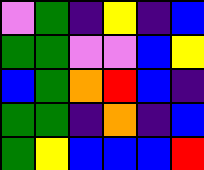[["violet", "green", "indigo", "yellow", "indigo", "blue"], ["green", "green", "violet", "violet", "blue", "yellow"], ["blue", "green", "orange", "red", "blue", "indigo"], ["green", "green", "indigo", "orange", "indigo", "blue"], ["green", "yellow", "blue", "blue", "blue", "red"]]